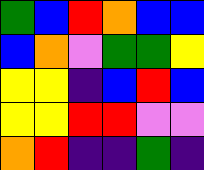[["green", "blue", "red", "orange", "blue", "blue"], ["blue", "orange", "violet", "green", "green", "yellow"], ["yellow", "yellow", "indigo", "blue", "red", "blue"], ["yellow", "yellow", "red", "red", "violet", "violet"], ["orange", "red", "indigo", "indigo", "green", "indigo"]]